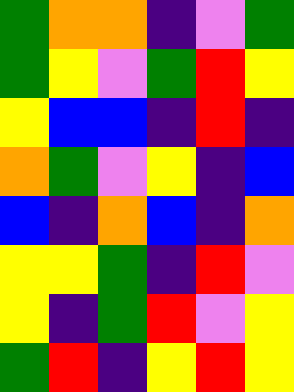[["green", "orange", "orange", "indigo", "violet", "green"], ["green", "yellow", "violet", "green", "red", "yellow"], ["yellow", "blue", "blue", "indigo", "red", "indigo"], ["orange", "green", "violet", "yellow", "indigo", "blue"], ["blue", "indigo", "orange", "blue", "indigo", "orange"], ["yellow", "yellow", "green", "indigo", "red", "violet"], ["yellow", "indigo", "green", "red", "violet", "yellow"], ["green", "red", "indigo", "yellow", "red", "yellow"]]